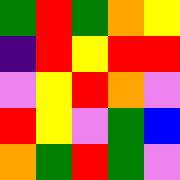[["green", "red", "green", "orange", "yellow"], ["indigo", "red", "yellow", "red", "red"], ["violet", "yellow", "red", "orange", "violet"], ["red", "yellow", "violet", "green", "blue"], ["orange", "green", "red", "green", "violet"]]